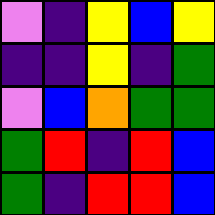[["violet", "indigo", "yellow", "blue", "yellow"], ["indigo", "indigo", "yellow", "indigo", "green"], ["violet", "blue", "orange", "green", "green"], ["green", "red", "indigo", "red", "blue"], ["green", "indigo", "red", "red", "blue"]]